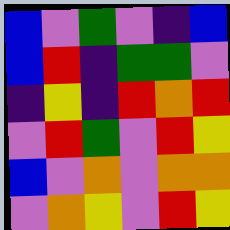[["blue", "violet", "green", "violet", "indigo", "blue"], ["blue", "red", "indigo", "green", "green", "violet"], ["indigo", "yellow", "indigo", "red", "orange", "red"], ["violet", "red", "green", "violet", "red", "yellow"], ["blue", "violet", "orange", "violet", "orange", "orange"], ["violet", "orange", "yellow", "violet", "red", "yellow"]]